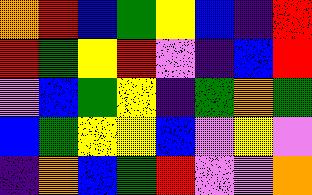[["orange", "red", "blue", "green", "yellow", "blue", "indigo", "red"], ["red", "green", "yellow", "red", "violet", "indigo", "blue", "red"], ["violet", "blue", "green", "yellow", "indigo", "green", "orange", "green"], ["blue", "green", "yellow", "yellow", "blue", "violet", "yellow", "violet"], ["indigo", "orange", "blue", "green", "red", "violet", "violet", "orange"]]